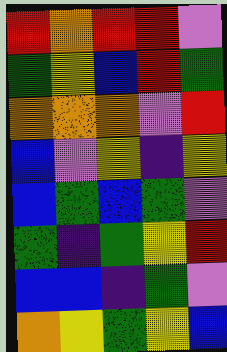[["red", "orange", "red", "red", "violet"], ["green", "yellow", "blue", "red", "green"], ["orange", "orange", "orange", "violet", "red"], ["blue", "violet", "yellow", "indigo", "yellow"], ["blue", "green", "blue", "green", "violet"], ["green", "indigo", "green", "yellow", "red"], ["blue", "blue", "indigo", "green", "violet"], ["orange", "yellow", "green", "yellow", "blue"]]